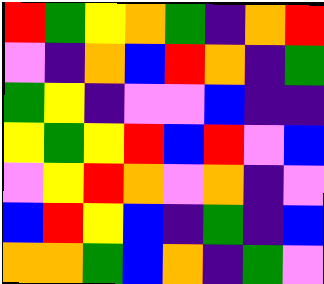[["red", "green", "yellow", "orange", "green", "indigo", "orange", "red"], ["violet", "indigo", "orange", "blue", "red", "orange", "indigo", "green"], ["green", "yellow", "indigo", "violet", "violet", "blue", "indigo", "indigo"], ["yellow", "green", "yellow", "red", "blue", "red", "violet", "blue"], ["violet", "yellow", "red", "orange", "violet", "orange", "indigo", "violet"], ["blue", "red", "yellow", "blue", "indigo", "green", "indigo", "blue"], ["orange", "orange", "green", "blue", "orange", "indigo", "green", "violet"]]